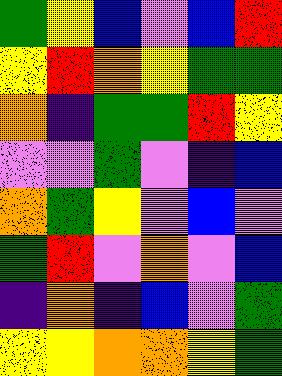[["green", "yellow", "blue", "violet", "blue", "red"], ["yellow", "red", "orange", "yellow", "green", "green"], ["orange", "indigo", "green", "green", "red", "yellow"], ["violet", "violet", "green", "violet", "indigo", "blue"], ["orange", "green", "yellow", "violet", "blue", "violet"], ["green", "red", "violet", "orange", "violet", "blue"], ["indigo", "orange", "indigo", "blue", "violet", "green"], ["yellow", "yellow", "orange", "orange", "yellow", "green"]]